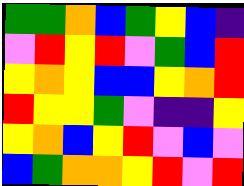[["green", "green", "orange", "blue", "green", "yellow", "blue", "indigo"], ["violet", "red", "yellow", "red", "violet", "green", "blue", "red"], ["yellow", "orange", "yellow", "blue", "blue", "yellow", "orange", "red"], ["red", "yellow", "yellow", "green", "violet", "indigo", "indigo", "yellow"], ["yellow", "orange", "blue", "yellow", "red", "violet", "blue", "violet"], ["blue", "green", "orange", "orange", "yellow", "red", "violet", "red"]]